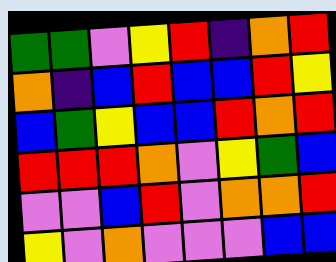[["green", "green", "violet", "yellow", "red", "indigo", "orange", "red"], ["orange", "indigo", "blue", "red", "blue", "blue", "red", "yellow"], ["blue", "green", "yellow", "blue", "blue", "red", "orange", "red"], ["red", "red", "red", "orange", "violet", "yellow", "green", "blue"], ["violet", "violet", "blue", "red", "violet", "orange", "orange", "red"], ["yellow", "violet", "orange", "violet", "violet", "violet", "blue", "blue"]]